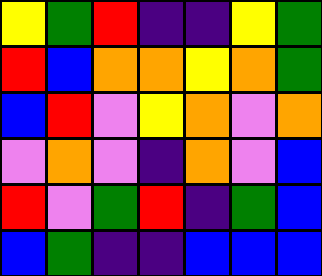[["yellow", "green", "red", "indigo", "indigo", "yellow", "green"], ["red", "blue", "orange", "orange", "yellow", "orange", "green"], ["blue", "red", "violet", "yellow", "orange", "violet", "orange"], ["violet", "orange", "violet", "indigo", "orange", "violet", "blue"], ["red", "violet", "green", "red", "indigo", "green", "blue"], ["blue", "green", "indigo", "indigo", "blue", "blue", "blue"]]